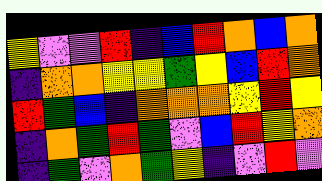[["yellow", "violet", "violet", "red", "indigo", "blue", "red", "orange", "blue", "orange"], ["indigo", "orange", "orange", "yellow", "yellow", "green", "yellow", "blue", "red", "orange"], ["red", "green", "blue", "indigo", "orange", "orange", "orange", "yellow", "red", "yellow"], ["indigo", "orange", "green", "red", "green", "violet", "blue", "red", "yellow", "orange"], ["indigo", "green", "violet", "orange", "green", "yellow", "indigo", "violet", "red", "violet"]]